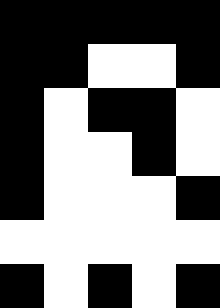[["black", "black", "black", "black", "black"], ["black", "black", "white", "white", "black"], ["black", "white", "black", "black", "white"], ["black", "white", "white", "black", "white"], ["black", "white", "white", "white", "black"], ["white", "white", "white", "white", "white"], ["black", "white", "black", "white", "black"]]